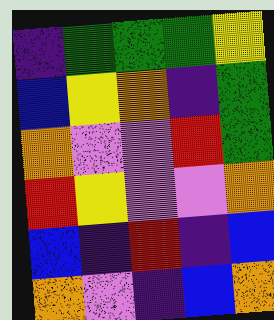[["indigo", "green", "green", "green", "yellow"], ["blue", "yellow", "orange", "indigo", "green"], ["orange", "violet", "violet", "red", "green"], ["red", "yellow", "violet", "violet", "orange"], ["blue", "indigo", "red", "indigo", "blue"], ["orange", "violet", "indigo", "blue", "orange"]]